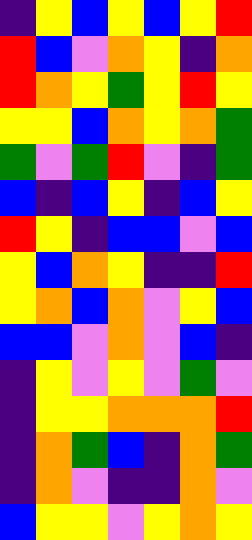[["indigo", "yellow", "blue", "yellow", "blue", "yellow", "red"], ["red", "blue", "violet", "orange", "yellow", "indigo", "orange"], ["red", "orange", "yellow", "green", "yellow", "red", "yellow"], ["yellow", "yellow", "blue", "orange", "yellow", "orange", "green"], ["green", "violet", "green", "red", "violet", "indigo", "green"], ["blue", "indigo", "blue", "yellow", "indigo", "blue", "yellow"], ["red", "yellow", "indigo", "blue", "blue", "violet", "blue"], ["yellow", "blue", "orange", "yellow", "indigo", "indigo", "red"], ["yellow", "orange", "blue", "orange", "violet", "yellow", "blue"], ["blue", "blue", "violet", "orange", "violet", "blue", "indigo"], ["indigo", "yellow", "violet", "yellow", "violet", "green", "violet"], ["indigo", "yellow", "yellow", "orange", "orange", "orange", "red"], ["indigo", "orange", "green", "blue", "indigo", "orange", "green"], ["indigo", "orange", "violet", "indigo", "indigo", "orange", "violet"], ["blue", "yellow", "yellow", "violet", "yellow", "orange", "yellow"]]